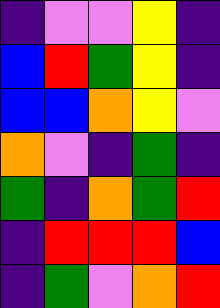[["indigo", "violet", "violet", "yellow", "indigo"], ["blue", "red", "green", "yellow", "indigo"], ["blue", "blue", "orange", "yellow", "violet"], ["orange", "violet", "indigo", "green", "indigo"], ["green", "indigo", "orange", "green", "red"], ["indigo", "red", "red", "red", "blue"], ["indigo", "green", "violet", "orange", "red"]]